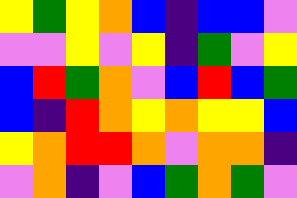[["yellow", "green", "yellow", "orange", "blue", "indigo", "blue", "blue", "violet"], ["violet", "violet", "yellow", "violet", "yellow", "indigo", "green", "violet", "yellow"], ["blue", "red", "green", "orange", "violet", "blue", "red", "blue", "green"], ["blue", "indigo", "red", "orange", "yellow", "orange", "yellow", "yellow", "blue"], ["yellow", "orange", "red", "red", "orange", "violet", "orange", "orange", "indigo"], ["violet", "orange", "indigo", "violet", "blue", "green", "orange", "green", "violet"]]